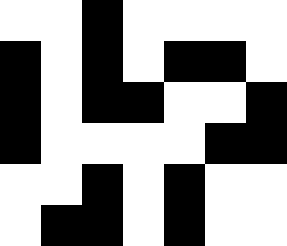[["white", "white", "black", "white", "white", "white", "white"], ["black", "white", "black", "white", "black", "black", "white"], ["black", "white", "black", "black", "white", "white", "black"], ["black", "white", "white", "white", "white", "black", "black"], ["white", "white", "black", "white", "black", "white", "white"], ["white", "black", "black", "white", "black", "white", "white"]]